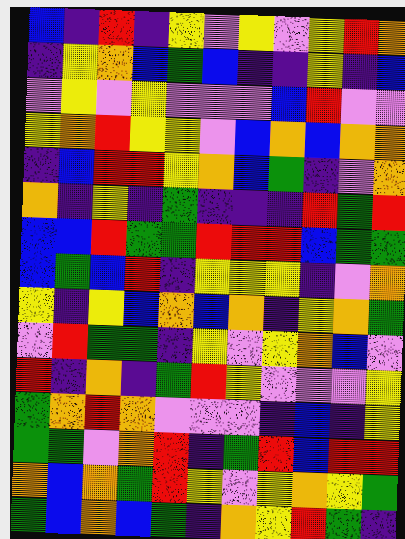[["blue", "indigo", "red", "indigo", "yellow", "violet", "yellow", "violet", "yellow", "red", "orange"], ["indigo", "yellow", "orange", "blue", "green", "blue", "indigo", "indigo", "yellow", "indigo", "blue"], ["violet", "yellow", "violet", "yellow", "violet", "violet", "violet", "blue", "red", "violet", "violet"], ["yellow", "orange", "red", "yellow", "yellow", "violet", "blue", "orange", "blue", "orange", "orange"], ["indigo", "blue", "red", "red", "yellow", "orange", "blue", "green", "indigo", "violet", "orange"], ["orange", "indigo", "yellow", "indigo", "green", "indigo", "indigo", "indigo", "red", "green", "red"], ["blue", "blue", "red", "green", "green", "red", "red", "red", "blue", "green", "green"], ["blue", "green", "blue", "red", "indigo", "yellow", "yellow", "yellow", "indigo", "violet", "orange"], ["yellow", "indigo", "yellow", "blue", "orange", "blue", "orange", "indigo", "yellow", "orange", "green"], ["violet", "red", "green", "green", "indigo", "yellow", "violet", "yellow", "orange", "blue", "violet"], ["red", "indigo", "orange", "indigo", "green", "red", "yellow", "violet", "violet", "violet", "yellow"], ["green", "orange", "red", "orange", "violet", "violet", "violet", "indigo", "blue", "indigo", "yellow"], ["green", "green", "violet", "orange", "red", "indigo", "green", "red", "blue", "red", "red"], ["orange", "blue", "orange", "green", "red", "yellow", "violet", "yellow", "orange", "yellow", "green"], ["green", "blue", "orange", "blue", "green", "indigo", "orange", "yellow", "red", "green", "indigo"]]